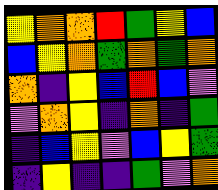[["yellow", "orange", "orange", "red", "green", "yellow", "blue"], ["blue", "yellow", "orange", "green", "orange", "green", "orange"], ["orange", "indigo", "yellow", "blue", "red", "blue", "violet"], ["violet", "orange", "yellow", "indigo", "orange", "indigo", "green"], ["indigo", "blue", "yellow", "violet", "blue", "yellow", "green"], ["indigo", "yellow", "indigo", "indigo", "green", "violet", "orange"]]